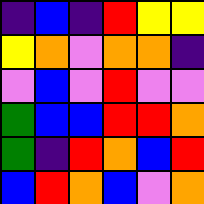[["indigo", "blue", "indigo", "red", "yellow", "yellow"], ["yellow", "orange", "violet", "orange", "orange", "indigo"], ["violet", "blue", "violet", "red", "violet", "violet"], ["green", "blue", "blue", "red", "red", "orange"], ["green", "indigo", "red", "orange", "blue", "red"], ["blue", "red", "orange", "blue", "violet", "orange"]]